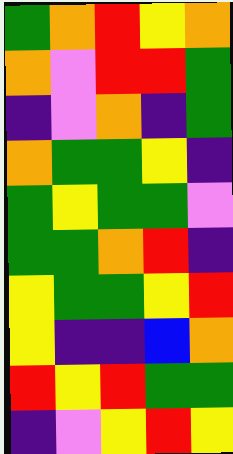[["green", "orange", "red", "yellow", "orange"], ["orange", "violet", "red", "red", "green"], ["indigo", "violet", "orange", "indigo", "green"], ["orange", "green", "green", "yellow", "indigo"], ["green", "yellow", "green", "green", "violet"], ["green", "green", "orange", "red", "indigo"], ["yellow", "green", "green", "yellow", "red"], ["yellow", "indigo", "indigo", "blue", "orange"], ["red", "yellow", "red", "green", "green"], ["indigo", "violet", "yellow", "red", "yellow"]]